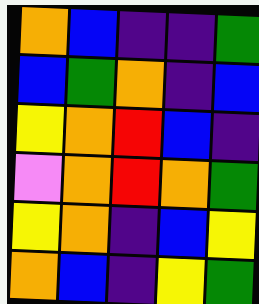[["orange", "blue", "indigo", "indigo", "green"], ["blue", "green", "orange", "indigo", "blue"], ["yellow", "orange", "red", "blue", "indigo"], ["violet", "orange", "red", "orange", "green"], ["yellow", "orange", "indigo", "blue", "yellow"], ["orange", "blue", "indigo", "yellow", "green"]]